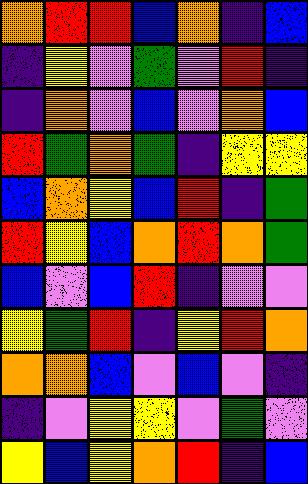[["orange", "red", "red", "blue", "orange", "indigo", "blue"], ["indigo", "yellow", "violet", "green", "violet", "red", "indigo"], ["indigo", "orange", "violet", "blue", "violet", "orange", "blue"], ["red", "green", "orange", "green", "indigo", "yellow", "yellow"], ["blue", "orange", "yellow", "blue", "red", "indigo", "green"], ["red", "yellow", "blue", "orange", "red", "orange", "green"], ["blue", "violet", "blue", "red", "indigo", "violet", "violet"], ["yellow", "green", "red", "indigo", "yellow", "red", "orange"], ["orange", "orange", "blue", "violet", "blue", "violet", "indigo"], ["indigo", "violet", "yellow", "yellow", "violet", "green", "violet"], ["yellow", "blue", "yellow", "orange", "red", "indigo", "blue"]]